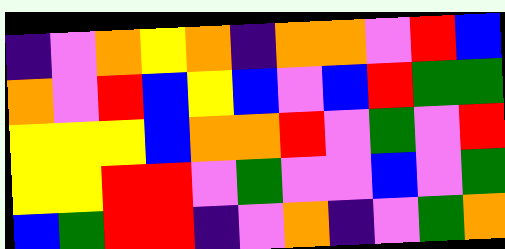[["indigo", "violet", "orange", "yellow", "orange", "indigo", "orange", "orange", "violet", "red", "blue"], ["orange", "violet", "red", "blue", "yellow", "blue", "violet", "blue", "red", "green", "green"], ["yellow", "yellow", "yellow", "blue", "orange", "orange", "red", "violet", "green", "violet", "red"], ["yellow", "yellow", "red", "red", "violet", "green", "violet", "violet", "blue", "violet", "green"], ["blue", "green", "red", "red", "indigo", "violet", "orange", "indigo", "violet", "green", "orange"]]